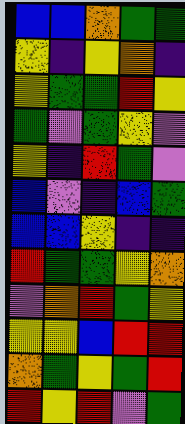[["blue", "blue", "orange", "green", "green"], ["yellow", "indigo", "yellow", "orange", "indigo"], ["yellow", "green", "green", "red", "yellow"], ["green", "violet", "green", "yellow", "violet"], ["yellow", "indigo", "red", "green", "violet"], ["blue", "violet", "indigo", "blue", "green"], ["blue", "blue", "yellow", "indigo", "indigo"], ["red", "green", "green", "yellow", "orange"], ["violet", "orange", "red", "green", "yellow"], ["yellow", "yellow", "blue", "red", "red"], ["orange", "green", "yellow", "green", "red"], ["red", "yellow", "red", "violet", "green"]]